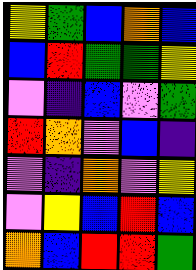[["yellow", "green", "blue", "orange", "blue"], ["blue", "red", "green", "green", "yellow"], ["violet", "indigo", "blue", "violet", "green"], ["red", "orange", "violet", "blue", "indigo"], ["violet", "indigo", "orange", "violet", "yellow"], ["violet", "yellow", "blue", "red", "blue"], ["orange", "blue", "red", "red", "green"]]